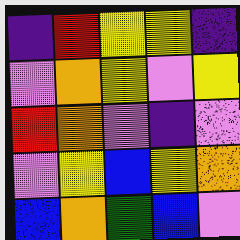[["indigo", "red", "yellow", "yellow", "indigo"], ["violet", "orange", "yellow", "violet", "yellow"], ["red", "orange", "violet", "indigo", "violet"], ["violet", "yellow", "blue", "yellow", "orange"], ["blue", "orange", "green", "blue", "violet"]]